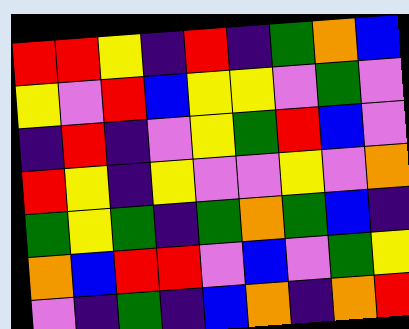[["red", "red", "yellow", "indigo", "red", "indigo", "green", "orange", "blue"], ["yellow", "violet", "red", "blue", "yellow", "yellow", "violet", "green", "violet"], ["indigo", "red", "indigo", "violet", "yellow", "green", "red", "blue", "violet"], ["red", "yellow", "indigo", "yellow", "violet", "violet", "yellow", "violet", "orange"], ["green", "yellow", "green", "indigo", "green", "orange", "green", "blue", "indigo"], ["orange", "blue", "red", "red", "violet", "blue", "violet", "green", "yellow"], ["violet", "indigo", "green", "indigo", "blue", "orange", "indigo", "orange", "red"]]